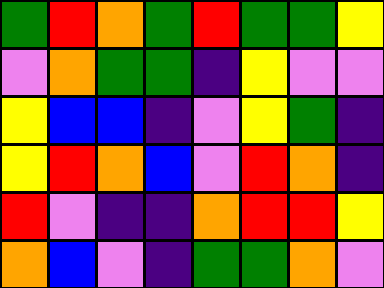[["green", "red", "orange", "green", "red", "green", "green", "yellow"], ["violet", "orange", "green", "green", "indigo", "yellow", "violet", "violet"], ["yellow", "blue", "blue", "indigo", "violet", "yellow", "green", "indigo"], ["yellow", "red", "orange", "blue", "violet", "red", "orange", "indigo"], ["red", "violet", "indigo", "indigo", "orange", "red", "red", "yellow"], ["orange", "blue", "violet", "indigo", "green", "green", "orange", "violet"]]